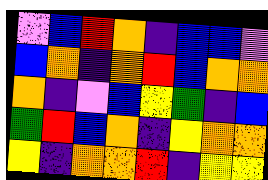[["violet", "blue", "red", "orange", "indigo", "blue", "blue", "violet"], ["blue", "orange", "indigo", "orange", "red", "blue", "orange", "orange"], ["orange", "indigo", "violet", "blue", "yellow", "green", "indigo", "blue"], ["green", "red", "blue", "orange", "indigo", "yellow", "orange", "orange"], ["yellow", "indigo", "orange", "orange", "red", "indigo", "yellow", "yellow"]]